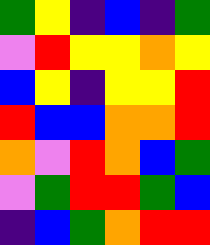[["green", "yellow", "indigo", "blue", "indigo", "green"], ["violet", "red", "yellow", "yellow", "orange", "yellow"], ["blue", "yellow", "indigo", "yellow", "yellow", "red"], ["red", "blue", "blue", "orange", "orange", "red"], ["orange", "violet", "red", "orange", "blue", "green"], ["violet", "green", "red", "red", "green", "blue"], ["indigo", "blue", "green", "orange", "red", "red"]]